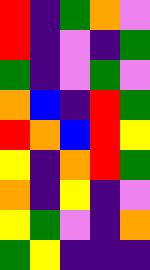[["red", "indigo", "green", "orange", "violet"], ["red", "indigo", "violet", "indigo", "green"], ["green", "indigo", "violet", "green", "violet"], ["orange", "blue", "indigo", "red", "green"], ["red", "orange", "blue", "red", "yellow"], ["yellow", "indigo", "orange", "red", "green"], ["orange", "indigo", "yellow", "indigo", "violet"], ["yellow", "green", "violet", "indigo", "orange"], ["green", "yellow", "indigo", "indigo", "indigo"]]